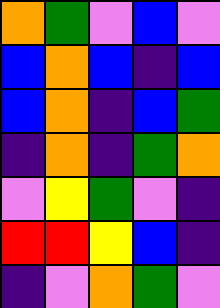[["orange", "green", "violet", "blue", "violet"], ["blue", "orange", "blue", "indigo", "blue"], ["blue", "orange", "indigo", "blue", "green"], ["indigo", "orange", "indigo", "green", "orange"], ["violet", "yellow", "green", "violet", "indigo"], ["red", "red", "yellow", "blue", "indigo"], ["indigo", "violet", "orange", "green", "violet"]]